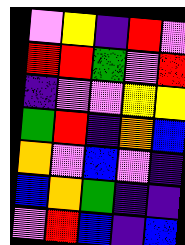[["violet", "yellow", "indigo", "red", "violet"], ["red", "red", "green", "violet", "red"], ["indigo", "violet", "violet", "yellow", "yellow"], ["green", "red", "indigo", "orange", "blue"], ["orange", "violet", "blue", "violet", "indigo"], ["blue", "orange", "green", "indigo", "indigo"], ["violet", "red", "blue", "indigo", "blue"]]